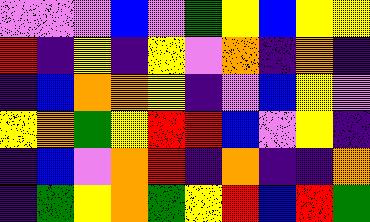[["violet", "violet", "violet", "blue", "violet", "green", "yellow", "blue", "yellow", "yellow"], ["red", "indigo", "yellow", "indigo", "yellow", "violet", "orange", "indigo", "orange", "indigo"], ["indigo", "blue", "orange", "orange", "yellow", "indigo", "violet", "blue", "yellow", "violet"], ["yellow", "orange", "green", "yellow", "red", "red", "blue", "violet", "yellow", "indigo"], ["indigo", "blue", "violet", "orange", "red", "indigo", "orange", "indigo", "indigo", "orange"], ["indigo", "green", "yellow", "orange", "green", "yellow", "red", "blue", "red", "green"]]